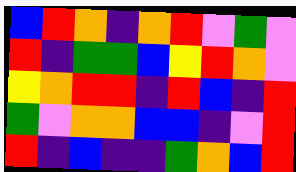[["blue", "red", "orange", "indigo", "orange", "red", "violet", "green", "violet"], ["red", "indigo", "green", "green", "blue", "yellow", "red", "orange", "violet"], ["yellow", "orange", "red", "red", "indigo", "red", "blue", "indigo", "red"], ["green", "violet", "orange", "orange", "blue", "blue", "indigo", "violet", "red"], ["red", "indigo", "blue", "indigo", "indigo", "green", "orange", "blue", "red"]]